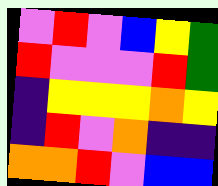[["violet", "red", "violet", "blue", "yellow", "green"], ["red", "violet", "violet", "violet", "red", "green"], ["indigo", "yellow", "yellow", "yellow", "orange", "yellow"], ["indigo", "red", "violet", "orange", "indigo", "indigo"], ["orange", "orange", "red", "violet", "blue", "blue"]]